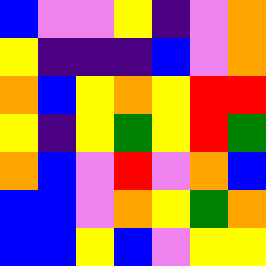[["blue", "violet", "violet", "yellow", "indigo", "violet", "orange"], ["yellow", "indigo", "indigo", "indigo", "blue", "violet", "orange"], ["orange", "blue", "yellow", "orange", "yellow", "red", "red"], ["yellow", "indigo", "yellow", "green", "yellow", "red", "green"], ["orange", "blue", "violet", "red", "violet", "orange", "blue"], ["blue", "blue", "violet", "orange", "yellow", "green", "orange"], ["blue", "blue", "yellow", "blue", "violet", "yellow", "yellow"]]